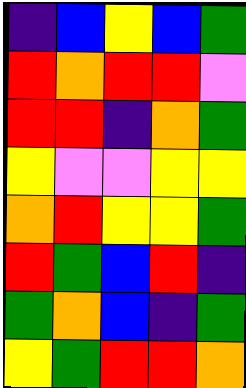[["indigo", "blue", "yellow", "blue", "green"], ["red", "orange", "red", "red", "violet"], ["red", "red", "indigo", "orange", "green"], ["yellow", "violet", "violet", "yellow", "yellow"], ["orange", "red", "yellow", "yellow", "green"], ["red", "green", "blue", "red", "indigo"], ["green", "orange", "blue", "indigo", "green"], ["yellow", "green", "red", "red", "orange"]]